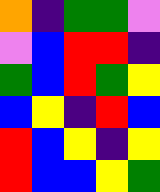[["orange", "indigo", "green", "green", "violet"], ["violet", "blue", "red", "red", "indigo"], ["green", "blue", "red", "green", "yellow"], ["blue", "yellow", "indigo", "red", "blue"], ["red", "blue", "yellow", "indigo", "yellow"], ["red", "blue", "blue", "yellow", "green"]]